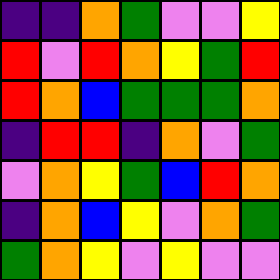[["indigo", "indigo", "orange", "green", "violet", "violet", "yellow"], ["red", "violet", "red", "orange", "yellow", "green", "red"], ["red", "orange", "blue", "green", "green", "green", "orange"], ["indigo", "red", "red", "indigo", "orange", "violet", "green"], ["violet", "orange", "yellow", "green", "blue", "red", "orange"], ["indigo", "orange", "blue", "yellow", "violet", "orange", "green"], ["green", "orange", "yellow", "violet", "yellow", "violet", "violet"]]